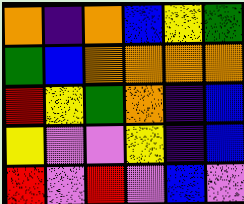[["orange", "indigo", "orange", "blue", "yellow", "green"], ["green", "blue", "orange", "orange", "orange", "orange"], ["red", "yellow", "green", "orange", "indigo", "blue"], ["yellow", "violet", "violet", "yellow", "indigo", "blue"], ["red", "violet", "red", "violet", "blue", "violet"]]